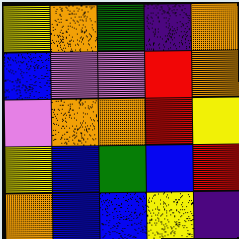[["yellow", "orange", "green", "indigo", "orange"], ["blue", "violet", "violet", "red", "orange"], ["violet", "orange", "orange", "red", "yellow"], ["yellow", "blue", "green", "blue", "red"], ["orange", "blue", "blue", "yellow", "indigo"]]